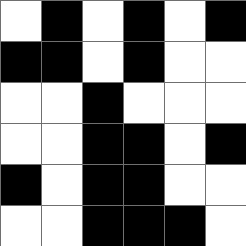[["white", "black", "white", "black", "white", "black"], ["black", "black", "white", "black", "white", "white"], ["white", "white", "black", "white", "white", "white"], ["white", "white", "black", "black", "white", "black"], ["black", "white", "black", "black", "white", "white"], ["white", "white", "black", "black", "black", "white"]]